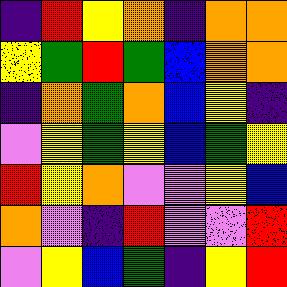[["indigo", "red", "yellow", "orange", "indigo", "orange", "orange"], ["yellow", "green", "red", "green", "blue", "orange", "orange"], ["indigo", "orange", "green", "orange", "blue", "yellow", "indigo"], ["violet", "yellow", "green", "yellow", "blue", "green", "yellow"], ["red", "yellow", "orange", "violet", "violet", "yellow", "blue"], ["orange", "violet", "indigo", "red", "violet", "violet", "red"], ["violet", "yellow", "blue", "green", "indigo", "yellow", "red"]]